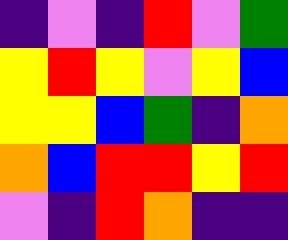[["indigo", "violet", "indigo", "red", "violet", "green"], ["yellow", "red", "yellow", "violet", "yellow", "blue"], ["yellow", "yellow", "blue", "green", "indigo", "orange"], ["orange", "blue", "red", "red", "yellow", "red"], ["violet", "indigo", "red", "orange", "indigo", "indigo"]]